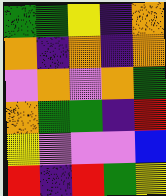[["green", "green", "yellow", "indigo", "orange"], ["orange", "indigo", "orange", "indigo", "orange"], ["violet", "orange", "violet", "orange", "green"], ["orange", "green", "green", "indigo", "red"], ["yellow", "violet", "violet", "violet", "blue"], ["red", "indigo", "red", "green", "yellow"]]